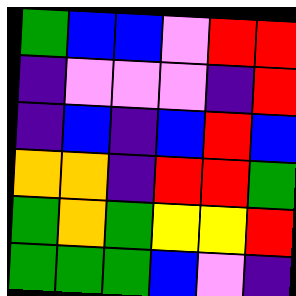[["green", "blue", "blue", "violet", "red", "red"], ["indigo", "violet", "violet", "violet", "indigo", "red"], ["indigo", "blue", "indigo", "blue", "red", "blue"], ["orange", "orange", "indigo", "red", "red", "green"], ["green", "orange", "green", "yellow", "yellow", "red"], ["green", "green", "green", "blue", "violet", "indigo"]]